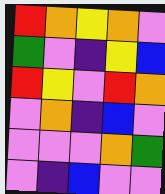[["red", "orange", "yellow", "orange", "violet"], ["green", "violet", "indigo", "yellow", "blue"], ["red", "yellow", "violet", "red", "orange"], ["violet", "orange", "indigo", "blue", "violet"], ["violet", "violet", "violet", "orange", "green"], ["violet", "indigo", "blue", "violet", "violet"]]